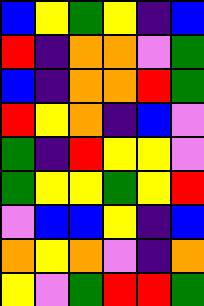[["blue", "yellow", "green", "yellow", "indigo", "blue"], ["red", "indigo", "orange", "orange", "violet", "green"], ["blue", "indigo", "orange", "orange", "red", "green"], ["red", "yellow", "orange", "indigo", "blue", "violet"], ["green", "indigo", "red", "yellow", "yellow", "violet"], ["green", "yellow", "yellow", "green", "yellow", "red"], ["violet", "blue", "blue", "yellow", "indigo", "blue"], ["orange", "yellow", "orange", "violet", "indigo", "orange"], ["yellow", "violet", "green", "red", "red", "green"]]